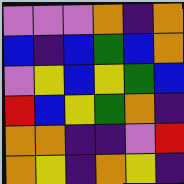[["violet", "violet", "violet", "orange", "indigo", "orange"], ["blue", "indigo", "blue", "green", "blue", "orange"], ["violet", "yellow", "blue", "yellow", "green", "blue"], ["red", "blue", "yellow", "green", "orange", "indigo"], ["orange", "orange", "indigo", "indigo", "violet", "red"], ["orange", "yellow", "indigo", "orange", "yellow", "indigo"]]